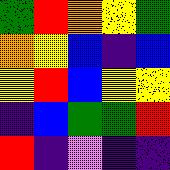[["green", "red", "orange", "yellow", "green"], ["orange", "yellow", "blue", "indigo", "blue"], ["yellow", "red", "blue", "yellow", "yellow"], ["indigo", "blue", "green", "green", "red"], ["red", "indigo", "violet", "indigo", "indigo"]]